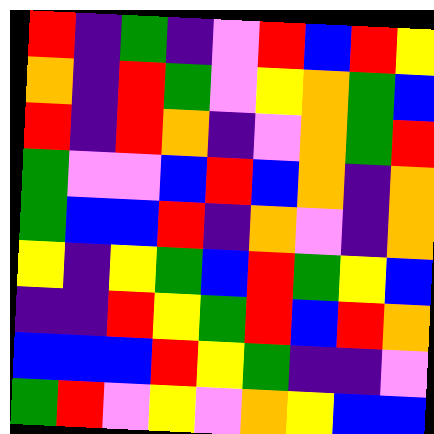[["red", "indigo", "green", "indigo", "violet", "red", "blue", "red", "yellow"], ["orange", "indigo", "red", "green", "violet", "yellow", "orange", "green", "blue"], ["red", "indigo", "red", "orange", "indigo", "violet", "orange", "green", "red"], ["green", "violet", "violet", "blue", "red", "blue", "orange", "indigo", "orange"], ["green", "blue", "blue", "red", "indigo", "orange", "violet", "indigo", "orange"], ["yellow", "indigo", "yellow", "green", "blue", "red", "green", "yellow", "blue"], ["indigo", "indigo", "red", "yellow", "green", "red", "blue", "red", "orange"], ["blue", "blue", "blue", "red", "yellow", "green", "indigo", "indigo", "violet"], ["green", "red", "violet", "yellow", "violet", "orange", "yellow", "blue", "blue"]]